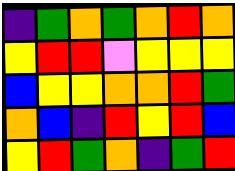[["indigo", "green", "orange", "green", "orange", "red", "orange"], ["yellow", "red", "red", "violet", "yellow", "yellow", "yellow"], ["blue", "yellow", "yellow", "orange", "orange", "red", "green"], ["orange", "blue", "indigo", "red", "yellow", "red", "blue"], ["yellow", "red", "green", "orange", "indigo", "green", "red"]]